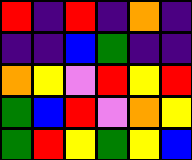[["red", "indigo", "red", "indigo", "orange", "indigo"], ["indigo", "indigo", "blue", "green", "indigo", "indigo"], ["orange", "yellow", "violet", "red", "yellow", "red"], ["green", "blue", "red", "violet", "orange", "yellow"], ["green", "red", "yellow", "green", "yellow", "blue"]]